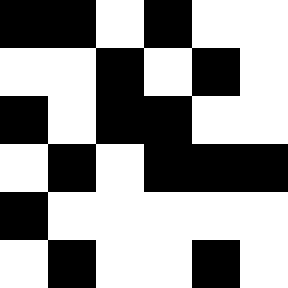[["black", "black", "white", "black", "white", "white"], ["white", "white", "black", "white", "black", "white"], ["black", "white", "black", "black", "white", "white"], ["white", "black", "white", "black", "black", "black"], ["black", "white", "white", "white", "white", "white"], ["white", "black", "white", "white", "black", "white"]]